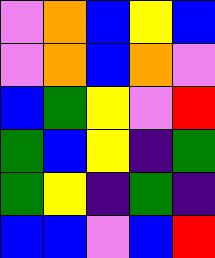[["violet", "orange", "blue", "yellow", "blue"], ["violet", "orange", "blue", "orange", "violet"], ["blue", "green", "yellow", "violet", "red"], ["green", "blue", "yellow", "indigo", "green"], ["green", "yellow", "indigo", "green", "indigo"], ["blue", "blue", "violet", "blue", "red"]]